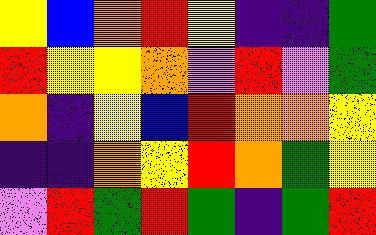[["yellow", "blue", "orange", "red", "yellow", "indigo", "indigo", "green"], ["red", "yellow", "yellow", "orange", "violet", "red", "violet", "green"], ["orange", "indigo", "yellow", "blue", "red", "orange", "orange", "yellow"], ["indigo", "indigo", "orange", "yellow", "red", "orange", "green", "yellow"], ["violet", "red", "green", "red", "green", "indigo", "green", "red"]]